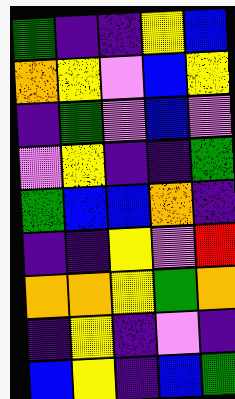[["green", "indigo", "indigo", "yellow", "blue"], ["orange", "yellow", "violet", "blue", "yellow"], ["indigo", "green", "violet", "blue", "violet"], ["violet", "yellow", "indigo", "indigo", "green"], ["green", "blue", "blue", "orange", "indigo"], ["indigo", "indigo", "yellow", "violet", "red"], ["orange", "orange", "yellow", "green", "orange"], ["indigo", "yellow", "indigo", "violet", "indigo"], ["blue", "yellow", "indigo", "blue", "green"]]